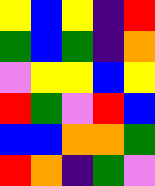[["yellow", "blue", "yellow", "indigo", "red"], ["green", "blue", "green", "indigo", "orange"], ["violet", "yellow", "yellow", "blue", "yellow"], ["red", "green", "violet", "red", "blue"], ["blue", "blue", "orange", "orange", "green"], ["red", "orange", "indigo", "green", "violet"]]